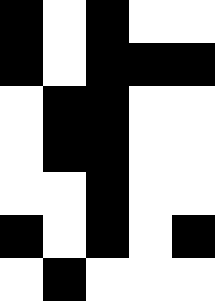[["black", "white", "black", "white", "white"], ["black", "white", "black", "black", "black"], ["white", "black", "black", "white", "white"], ["white", "black", "black", "white", "white"], ["white", "white", "black", "white", "white"], ["black", "white", "black", "white", "black"], ["white", "black", "white", "white", "white"]]